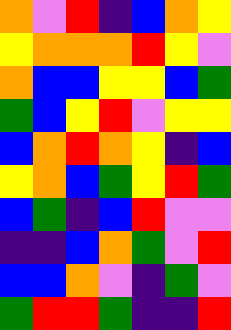[["orange", "violet", "red", "indigo", "blue", "orange", "yellow"], ["yellow", "orange", "orange", "orange", "red", "yellow", "violet"], ["orange", "blue", "blue", "yellow", "yellow", "blue", "green"], ["green", "blue", "yellow", "red", "violet", "yellow", "yellow"], ["blue", "orange", "red", "orange", "yellow", "indigo", "blue"], ["yellow", "orange", "blue", "green", "yellow", "red", "green"], ["blue", "green", "indigo", "blue", "red", "violet", "violet"], ["indigo", "indigo", "blue", "orange", "green", "violet", "red"], ["blue", "blue", "orange", "violet", "indigo", "green", "violet"], ["green", "red", "red", "green", "indigo", "indigo", "red"]]